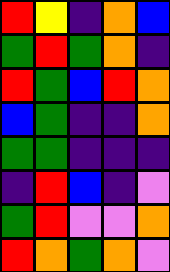[["red", "yellow", "indigo", "orange", "blue"], ["green", "red", "green", "orange", "indigo"], ["red", "green", "blue", "red", "orange"], ["blue", "green", "indigo", "indigo", "orange"], ["green", "green", "indigo", "indigo", "indigo"], ["indigo", "red", "blue", "indigo", "violet"], ["green", "red", "violet", "violet", "orange"], ["red", "orange", "green", "orange", "violet"]]